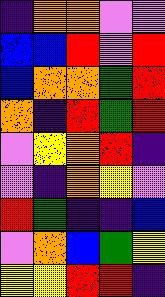[["indigo", "orange", "orange", "violet", "violet"], ["blue", "blue", "red", "violet", "red"], ["blue", "orange", "orange", "green", "red"], ["orange", "indigo", "red", "green", "red"], ["violet", "yellow", "orange", "red", "indigo"], ["violet", "indigo", "orange", "yellow", "violet"], ["red", "green", "indigo", "indigo", "blue"], ["violet", "orange", "blue", "green", "yellow"], ["yellow", "yellow", "red", "red", "indigo"]]